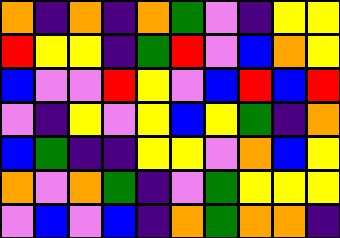[["orange", "indigo", "orange", "indigo", "orange", "green", "violet", "indigo", "yellow", "yellow"], ["red", "yellow", "yellow", "indigo", "green", "red", "violet", "blue", "orange", "yellow"], ["blue", "violet", "violet", "red", "yellow", "violet", "blue", "red", "blue", "red"], ["violet", "indigo", "yellow", "violet", "yellow", "blue", "yellow", "green", "indigo", "orange"], ["blue", "green", "indigo", "indigo", "yellow", "yellow", "violet", "orange", "blue", "yellow"], ["orange", "violet", "orange", "green", "indigo", "violet", "green", "yellow", "yellow", "yellow"], ["violet", "blue", "violet", "blue", "indigo", "orange", "green", "orange", "orange", "indigo"]]